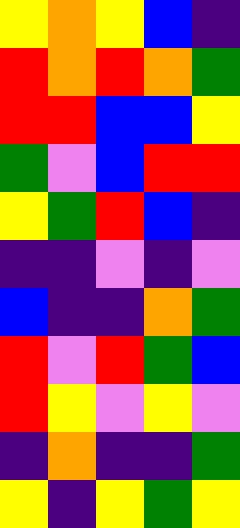[["yellow", "orange", "yellow", "blue", "indigo"], ["red", "orange", "red", "orange", "green"], ["red", "red", "blue", "blue", "yellow"], ["green", "violet", "blue", "red", "red"], ["yellow", "green", "red", "blue", "indigo"], ["indigo", "indigo", "violet", "indigo", "violet"], ["blue", "indigo", "indigo", "orange", "green"], ["red", "violet", "red", "green", "blue"], ["red", "yellow", "violet", "yellow", "violet"], ["indigo", "orange", "indigo", "indigo", "green"], ["yellow", "indigo", "yellow", "green", "yellow"]]